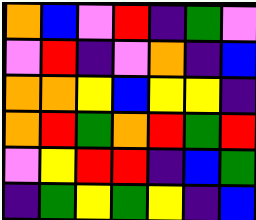[["orange", "blue", "violet", "red", "indigo", "green", "violet"], ["violet", "red", "indigo", "violet", "orange", "indigo", "blue"], ["orange", "orange", "yellow", "blue", "yellow", "yellow", "indigo"], ["orange", "red", "green", "orange", "red", "green", "red"], ["violet", "yellow", "red", "red", "indigo", "blue", "green"], ["indigo", "green", "yellow", "green", "yellow", "indigo", "blue"]]